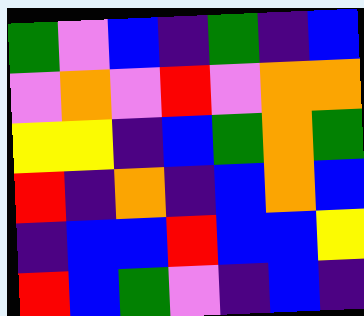[["green", "violet", "blue", "indigo", "green", "indigo", "blue"], ["violet", "orange", "violet", "red", "violet", "orange", "orange"], ["yellow", "yellow", "indigo", "blue", "green", "orange", "green"], ["red", "indigo", "orange", "indigo", "blue", "orange", "blue"], ["indigo", "blue", "blue", "red", "blue", "blue", "yellow"], ["red", "blue", "green", "violet", "indigo", "blue", "indigo"]]